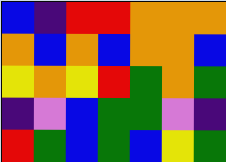[["blue", "indigo", "red", "red", "orange", "orange", "orange"], ["orange", "blue", "orange", "blue", "orange", "orange", "blue"], ["yellow", "orange", "yellow", "red", "green", "orange", "green"], ["indigo", "violet", "blue", "green", "green", "violet", "indigo"], ["red", "green", "blue", "green", "blue", "yellow", "green"]]